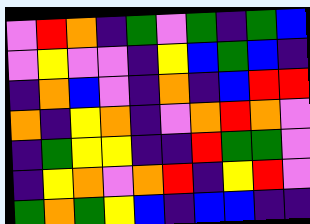[["violet", "red", "orange", "indigo", "green", "violet", "green", "indigo", "green", "blue"], ["violet", "yellow", "violet", "violet", "indigo", "yellow", "blue", "green", "blue", "indigo"], ["indigo", "orange", "blue", "violet", "indigo", "orange", "indigo", "blue", "red", "red"], ["orange", "indigo", "yellow", "orange", "indigo", "violet", "orange", "red", "orange", "violet"], ["indigo", "green", "yellow", "yellow", "indigo", "indigo", "red", "green", "green", "violet"], ["indigo", "yellow", "orange", "violet", "orange", "red", "indigo", "yellow", "red", "violet"], ["green", "orange", "green", "yellow", "blue", "indigo", "blue", "blue", "indigo", "indigo"]]